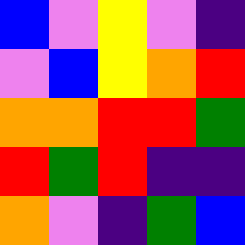[["blue", "violet", "yellow", "violet", "indigo"], ["violet", "blue", "yellow", "orange", "red"], ["orange", "orange", "red", "red", "green"], ["red", "green", "red", "indigo", "indigo"], ["orange", "violet", "indigo", "green", "blue"]]